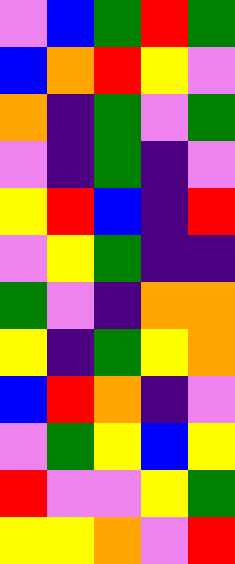[["violet", "blue", "green", "red", "green"], ["blue", "orange", "red", "yellow", "violet"], ["orange", "indigo", "green", "violet", "green"], ["violet", "indigo", "green", "indigo", "violet"], ["yellow", "red", "blue", "indigo", "red"], ["violet", "yellow", "green", "indigo", "indigo"], ["green", "violet", "indigo", "orange", "orange"], ["yellow", "indigo", "green", "yellow", "orange"], ["blue", "red", "orange", "indigo", "violet"], ["violet", "green", "yellow", "blue", "yellow"], ["red", "violet", "violet", "yellow", "green"], ["yellow", "yellow", "orange", "violet", "red"]]